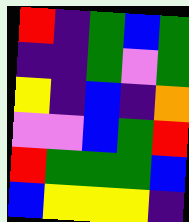[["red", "indigo", "green", "blue", "green"], ["indigo", "indigo", "green", "violet", "green"], ["yellow", "indigo", "blue", "indigo", "orange"], ["violet", "violet", "blue", "green", "red"], ["red", "green", "green", "green", "blue"], ["blue", "yellow", "yellow", "yellow", "indigo"]]